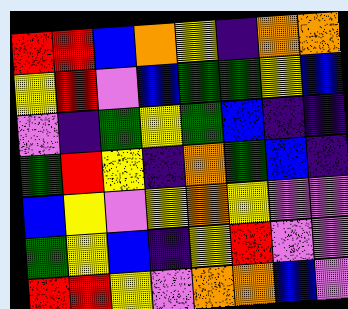[["red", "red", "blue", "orange", "yellow", "indigo", "orange", "orange"], ["yellow", "red", "violet", "blue", "green", "green", "yellow", "blue"], ["violet", "indigo", "green", "yellow", "green", "blue", "indigo", "indigo"], ["green", "red", "yellow", "indigo", "orange", "green", "blue", "indigo"], ["blue", "yellow", "violet", "yellow", "orange", "yellow", "violet", "violet"], ["green", "yellow", "blue", "indigo", "yellow", "red", "violet", "violet"], ["red", "red", "yellow", "violet", "orange", "orange", "blue", "violet"]]